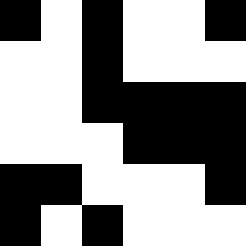[["black", "white", "black", "white", "white", "black"], ["white", "white", "black", "white", "white", "white"], ["white", "white", "black", "black", "black", "black"], ["white", "white", "white", "black", "black", "black"], ["black", "black", "white", "white", "white", "black"], ["black", "white", "black", "white", "white", "white"]]